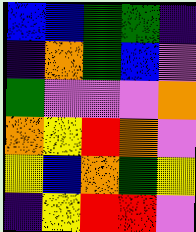[["blue", "blue", "green", "green", "indigo"], ["indigo", "orange", "green", "blue", "violet"], ["green", "violet", "violet", "violet", "orange"], ["orange", "yellow", "red", "orange", "violet"], ["yellow", "blue", "orange", "green", "yellow"], ["indigo", "yellow", "red", "red", "violet"]]